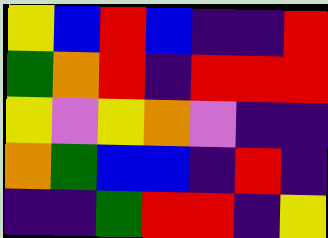[["yellow", "blue", "red", "blue", "indigo", "indigo", "red"], ["green", "orange", "red", "indigo", "red", "red", "red"], ["yellow", "violet", "yellow", "orange", "violet", "indigo", "indigo"], ["orange", "green", "blue", "blue", "indigo", "red", "indigo"], ["indigo", "indigo", "green", "red", "red", "indigo", "yellow"]]